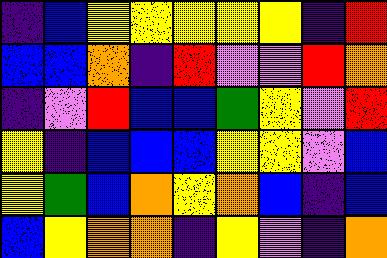[["indigo", "blue", "yellow", "yellow", "yellow", "yellow", "yellow", "indigo", "red"], ["blue", "blue", "orange", "indigo", "red", "violet", "violet", "red", "orange"], ["indigo", "violet", "red", "blue", "blue", "green", "yellow", "violet", "red"], ["yellow", "indigo", "blue", "blue", "blue", "yellow", "yellow", "violet", "blue"], ["yellow", "green", "blue", "orange", "yellow", "orange", "blue", "indigo", "blue"], ["blue", "yellow", "orange", "orange", "indigo", "yellow", "violet", "indigo", "orange"]]